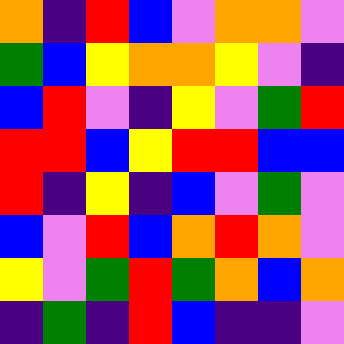[["orange", "indigo", "red", "blue", "violet", "orange", "orange", "violet"], ["green", "blue", "yellow", "orange", "orange", "yellow", "violet", "indigo"], ["blue", "red", "violet", "indigo", "yellow", "violet", "green", "red"], ["red", "red", "blue", "yellow", "red", "red", "blue", "blue"], ["red", "indigo", "yellow", "indigo", "blue", "violet", "green", "violet"], ["blue", "violet", "red", "blue", "orange", "red", "orange", "violet"], ["yellow", "violet", "green", "red", "green", "orange", "blue", "orange"], ["indigo", "green", "indigo", "red", "blue", "indigo", "indigo", "violet"]]